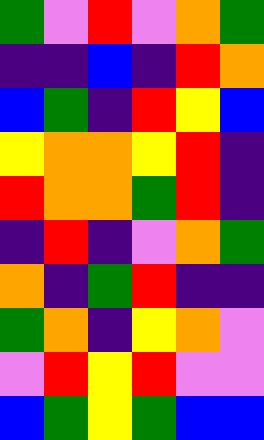[["green", "violet", "red", "violet", "orange", "green"], ["indigo", "indigo", "blue", "indigo", "red", "orange"], ["blue", "green", "indigo", "red", "yellow", "blue"], ["yellow", "orange", "orange", "yellow", "red", "indigo"], ["red", "orange", "orange", "green", "red", "indigo"], ["indigo", "red", "indigo", "violet", "orange", "green"], ["orange", "indigo", "green", "red", "indigo", "indigo"], ["green", "orange", "indigo", "yellow", "orange", "violet"], ["violet", "red", "yellow", "red", "violet", "violet"], ["blue", "green", "yellow", "green", "blue", "blue"]]